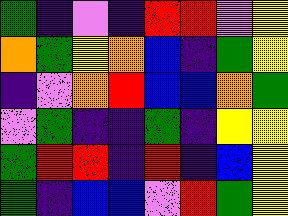[["green", "indigo", "violet", "indigo", "red", "red", "violet", "yellow"], ["orange", "green", "yellow", "orange", "blue", "indigo", "green", "yellow"], ["indigo", "violet", "orange", "red", "blue", "blue", "orange", "green"], ["violet", "green", "indigo", "indigo", "green", "indigo", "yellow", "yellow"], ["green", "red", "red", "indigo", "red", "indigo", "blue", "yellow"], ["green", "indigo", "blue", "blue", "violet", "red", "green", "yellow"]]